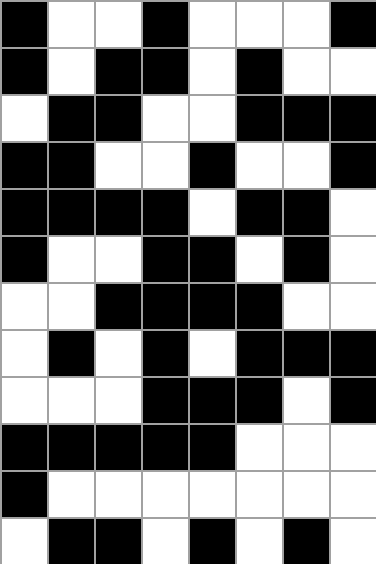[["black", "white", "white", "black", "white", "white", "white", "black"], ["black", "white", "black", "black", "white", "black", "white", "white"], ["white", "black", "black", "white", "white", "black", "black", "black"], ["black", "black", "white", "white", "black", "white", "white", "black"], ["black", "black", "black", "black", "white", "black", "black", "white"], ["black", "white", "white", "black", "black", "white", "black", "white"], ["white", "white", "black", "black", "black", "black", "white", "white"], ["white", "black", "white", "black", "white", "black", "black", "black"], ["white", "white", "white", "black", "black", "black", "white", "black"], ["black", "black", "black", "black", "black", "white", "white", "white"], ["black", "white", "white", "white", "white", "white", "white", "white"], ["white", "black", "black", "white", "black", "white", "black", "white"]]